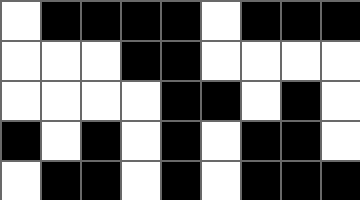[["white", "black", "black", "black", "black", "white", "black", "black", "black"], ["white", "white", "white", "black", "black", "white", "white", "white", "white"], ["white", "white", "white", "white", "black", "black", "white", "black", "white"], ["black", "white", "black", "white", "black", "white", "black", "black", "white"], ["white", "black", "black", "white", "black", "white", "black", "black", "black"]]